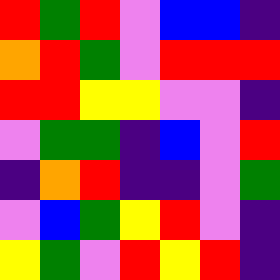[["red", "green", "red", "violet", "blue", "blue", "indigo"], ["orange", "red", "green", "violet", "red", "red", "red"], ["red", "red", "yellow", "yellow", "violet", "violet", "indigo"], ["violet", "green", "green", "indigo", "blue", "violet", "red"], ["indigo", "orange", "red", "indigo", "indigo", "violet", "green"], ["violet", "blue", "green", "yellow", "red", "violet", "indigo"], ["yellow", "green", "violet", "red", "yellow", "red", "indigo"]]